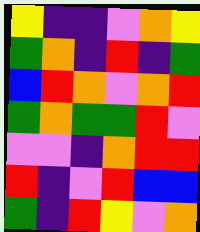[["yellow", "indigo", "indigo", "violet", "orange", "yellow"], ["green", "orange", "indigo", "red", "indigo", "green"], ["blue", "red", "orange", "violet", "orange", "red"], ["green", "orange", "green", "green", "red", "violet"], ["violet", "violet", "indigo", "orange", "red", "red"], ["red", "indigo", "violet", "red", "blue", "blue"], ["green", "indigo", "red", "yellow", "violet", "orange"]]